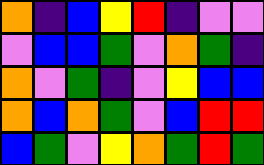[["orange", "indigo", "blue", "yellow", "red", "indigo", "violet", "violet"], ["violet", "blue", "blue", "green", "violet", "orange", "green", "indigo"], ["orange", "violet", "green", "indigo", "violet", "yellow", "blue", "blue"], ["orange", "blue", "orange", "green", "violet", "blue", "red", "red"], ["blue", "green", "violet", "yellow", "orange", "green", "red", "green"]]